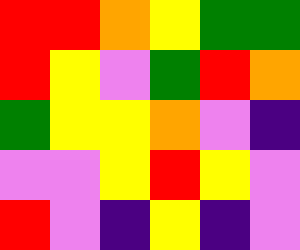[["red", "red", "orange", "yellow", "green", "green"], ["red", "yellow", "violet", "green", "red", "orange"], ["green", "yellow", "yellow", "orange", "violet", "indigo"], ["violet", "violet", "yellow", "red", "yellow", "violet"], ["red", "violet", "indigo", "yellow", "indigo", "violet"]]